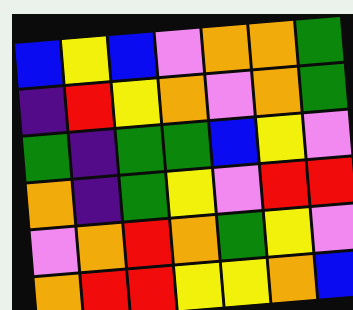[["blue", "yellow", "blue", "violet", "orange", "orange", "green"], ["indigo", "red", "yellow", "orange", "violet", "orange", "green"], ["green", "indigo", "green", "green", "blue", "yellow", "violet"], ["orange", "indigo", "green", "yellow", "violet", "red", "red"], ["violet", "orange", "red", "orange", "green", "yellow", "violet"], ["orange", "red", "red", "yellow", "yellow", "orange", "blue"]]